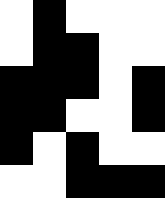[["white", "black", "white", "white", "white"], ["white", "black", "black", "white", "white"], ["black", "black", "black", "white", "black"], ["black", "black", "white", "white", "black"], ["black", "white", "black", "white", "white"], ["white", "white", "black", "black", "black"]]